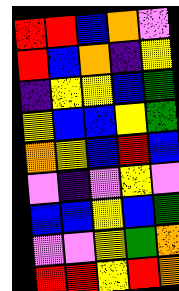[["red", "red", "blue", "orange", "violet"], ["red", "blue", "orange", "indigo", "yellow"], ["indigo", "yellow", "yellow", "blue", "green"], ["yellow", "blue", "blue", "yellow", "green"], ["orange", "yellow", "blue", "red", "blue"], ["violet", "indigo", "violet", "yellow", "violet"], ["blue", "blue", "yellow", "blue", "green"], ["violet", "violet", "yellow", "green", "orange"], ["red", "red", "yellow", "red", "orange"]]